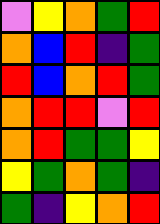[["violet", "yellow", "orange", "green", "red"], ["orange", "blue", "red", "indigo", "green"], ["red", "blue", "orange", "red", "green"], ["orange", "red", "red", "violet", "red"], ["orange", "red", "green", "green", "yellow"], ["yellow", "green", "orange", "green", "indigo"], ["green", "indigo", "yellow", "orange", "red"]]